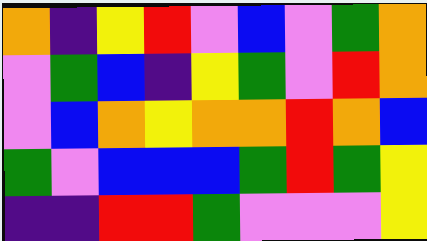[["orange", "indigo", "yellow", "red", "violet", "blue", "violet", "green", "orange"], ["violet", "green", "blue", "indigo", "yellow", "green", "violet", "red", "orange"], ["violet", "blue", "orange", "yellow", "orange", "orange", "red", "orange", "blue"], ["green", "violet", "blue", "blue", "blue", "green", "red", "green", "yellow"], ["indigo", "indigo", "red", "red", "green", "violet", "violet", "violet", "yellow"]]